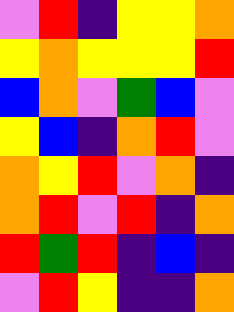[["violet", "red", "indigo", "yellow", "yellow", "orange"], ["yellow", "orange", "yellow", "yellow", "yellow", "red"], ["blue", "orange", "violet", "green", "blue", "violet"], ["yellow", "blue", "indigo", "orange", "red", "violet"], ["orange", "yellow", "red", "violet", "orange", "indigo"], ["orange", "red", "violet", "red", "indigo", "orange"], ["red", "green", "red", "indigo", "blue", "indigo"], ["violet", "red", "yellow", "indigo", "indigo", "orange"]]